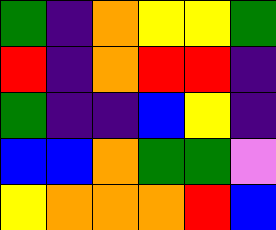[["green", "indigo", "orange", "yellow", "yellow", "green"], ["red", "indigo", "orange", "red", "red", "indigo"], ["green", "indigo", "indigo", "blue", "yellow", "indigo"], ["blue", "blue", "orange", "green", "green", "violet"], ["yellow", "orange", "orange", "orange", "red", "blue"]]